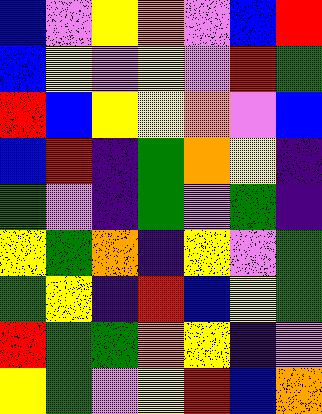[["blue", "violet", "yellow", "orange", "violet", "blue", "red"], ["blue", "yellow", "violet", "yellow", "violet", "red", "green"], ["red", "blue", "yellow", "yellow", "orange", "violet", "blue"], ["blue", "red", "indigo", "green", "orange", "yellow", "indigo"], ["green", "violet", "indigo", "green", "violet", "green", "indigo"], ["yellow", "green", "orange", "indigo", "yellow", "violet", "green"], ["green", "yellow", "indigo", "red", "blue", "yellow", "green"], ["red", "green", "green", "orange", "yellow", "indigo", "violet"], ["yellow", "green", "violet", "yellow", "red", "blue", "orange"]]